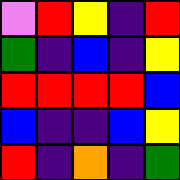[["violet", "red", "yellow", "indigo", "red"], ["green", "indigo", "blue", "indigo", "yellow"], ["red", "red", "red", "red", "blue"], ["blue", "indigo", "indigo", "blue", "yellow"], ["red", "indigo", "orange", "indigo", "green"]]